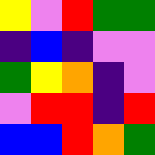[["yellow", "violet", "red", "green", "green"], ["indigo", "blue", "indigo", "violet", "violet"], ["green", "yellow", "orange", "indigo", "violet"], ["violet", "red", "red", "indigo", "red"], ["blue", "blue", "red", "orange", "green"]]